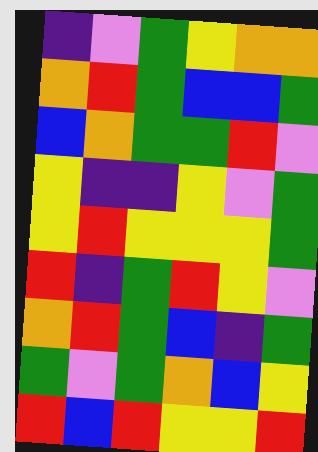[["indigo", "violet", "green", "yellow", "orange", "orange"], ["orange", "red", "green", "blue", "blue", "green"], ["blue", "orange", "green", "green", "red", "violet"], ["yellow", "indigo", "indigo", "yellow", "violet", "green"], ["yellow", "red", "yellow", "yellow", "yellow", "green"], ["red", "indigo", "green", "red", "yellow", "violet"], ["orange", "red", "green", "blue", "indigo", "green"], ["green", "violet", "green", "orange", "blue", "yellow"], ["red", "blue", "red", "yellow", "yellow", "red"]]